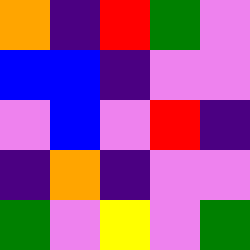[["orange", "indigo", "red", "green", "violet"], ["blue", "blue", "indigo", "violet", "violet"], ["violet", "blue", "violet", "red", "indigo"], ["indigo", "orange", "indigo", "violet", "violet"], ["green", "violet", "yellow", "violet", "green"]]